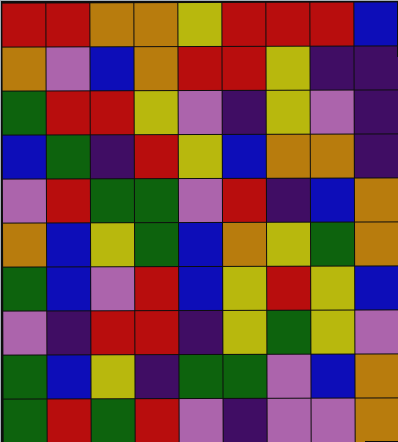[["red", "red", "orange", "orange", "yellow", "red", "red", "red", "blue"], ["orange", "violet", "blue", "orange", "red", "red", "yellow", "indigo", "indigo"], ["green", "red", "red", "yellow", "violet", "indigo", "yellow", "violet", "indigo"], ["blue", "green", "indigo", "red", "yellow", "blue", "orange", "orange", "indigo"], ["violet", "red", "green", "green", "violet", "red", "indigo", "blue", "orange"], ["orange", "blue", "yellow", "green", "blue", "orange", "yellow", "green", "orange"], ["green", "blue", "violet", "red", "blue", "yellow", "red", "yellow", "blue"], ["violet", "indigo", "red", "red", "indigo", "yellow", "green", "yellow", "violet"], ["green", "blue", "yellow", "indigo", "green", "green", "violet", "blue", "orange"], ["green", "red", "green", "red", "violet", "indigo", "violet", "violet", "orange"]]